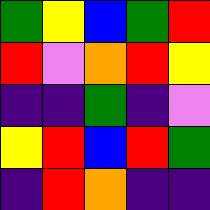[["green", "yellow", "blue", "green", "red"], ["red", "violet", "orange", "red", "yellow"], ["indigo", "indigo", "green", "indigo", "violet"], ["yellow", "red", "blue", "red", "green"], ["indigo", "red", "orange", "indigo", "indigo"]]